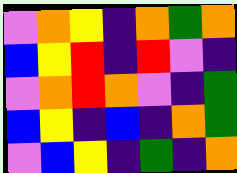[["violet", "orange", "yellow", "indigo", "orange", "green", "orange"], ["blue", "yellow", "red", "indigo", "red", "violet", "indigo"], ["violet", "orange", "red", "orange", "violet", "indigo", "green"], ["blue", "yellow", "indigo", "blue", "indigo", "orange", "green"], ["violet", "blue", "yellow", "indigo", "green", "indigo", "orange"]]